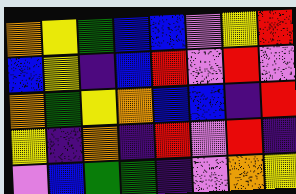[["orange", "yellow", "green", "blue", "blue", "violet", "yellow", "red"], ["blue", "yellow", "indigo", "blue", "red", "violet", "red", "violet"], ["orange", "green", "yellow", "orange", "blue", "blue", "indigo", "red"], ["yellow", "indigo", "orange", "indigo", "red", "violet", "red", "indigo"], ["violet", "blue", "green", "green", "indigo", "violet", "orange", "yellow"]]